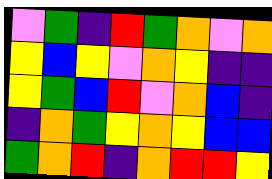[["violet", "green", "indigo", "red", "green", "orange", "violet", "orange"], ["yellow", "blue", "yellow", "violet", "orange", "yellow", "indigo", "indigo"], ["yellow", "green", "blue", "red", "violet", "orange", "blue", "indigo"], ["indigo", "orange", "green", "yellow", "orange", "yellow", "blue", "blue"], ["green", "orange", "red", "indigo", "orange", "red", "red", "yellow"]]